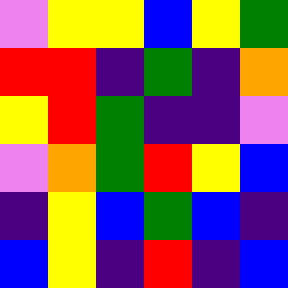[["violet", "yellow", "yellow", "blue", "yellow", "green"], ["red", "red", "indigo", "green", "indigo", "orange"], ["yellow", "red", "green", "indigo", "indigo", "violet"], ["violet", "orange", "green", "red", "yellow", "blue"], ["indigo", "yellow", "blue", "green", "blue", "indigo"], ["blue", "yellow", "indigo", "red", "indigo", "blue"]]